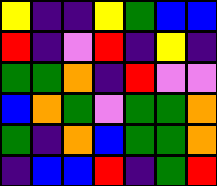[["yellow", "indigo", "indigo", "yellow", "green", "blue", "blue"], ["red", "indigo", "violet", "red", "indigo", "yellow", "indigo"], ["green", "green", "orange", "indigo", "red", "violet", "violet"], ["blue", "orange", "green", "violet", "green", "green", "orange"], ["green", "indigo", "orange", "blue", "green", "green", "orange"], ["indigo", "blue", "blue", "red", "indigo", "green", "red"]]